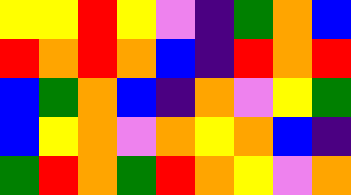[["yellow", "yellow", "red", "yellow", "violet", "indigo", "green", "orange", "blue"], ["red", "orange", "red", "orange", "blue", "indigo", "red", "orange", "red"], ["blue", "green", "orange", "blue", "indigo", "orange", "violet", "yellow", "green"], ["blue", "yellow", "orange", "violet", "orange", "yellow", "orange", "blue", "indigo"], ["green", "red", "orange", "green", "red", "orange", "yellow", "violet", "orange"]]